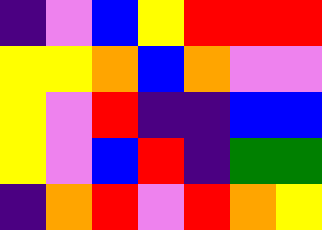[["indigo", "violet", "blue", "yellow", "red", "red", "red"], ["yellow", "yellow", "orange", "blue", "orange", "violet", "violet"], ["yellow", "violet", "red", "indigo", "indigo", "blue", "blue"], ["yellow", "violet", "blue", "red", "indigo", "green", "green"], ["indigo", "orange", "red", "violet", "red", "orange", "yellow"]]